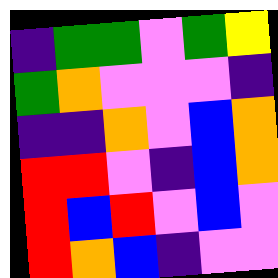[["indigo", "green", "green", "violet", "green", "yellow"], ["green", "orange", "violet", "violet", "violet", "indigo"], ["indigo", "indigo", "orange", "violet", "blue", "orange"], ["red", "red", "violet", "indigo", "blue", "orange"], ["red", "blue", "red", "violet", "blue", "violet"], ["red", "orange", "blue", "indigo", "violet", "violet"]]